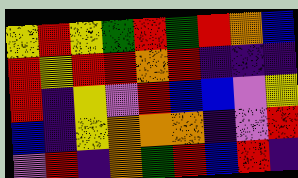[["yellow", "red", "yellow", "green", "red", "green", "red", "orange", "blue"], ["red", "yellow", "red", "red", "orange", "red", "indigo", "indigo", "indigo"], ["red", "indigo", "yellow", "violet", "red", "blue", "blue", "violet", "yellow"], ["blue", "indigo", "yellow", "orange", "orange", "orange", "indigo", "violet", "red"], ["violet", "red", "indigo", "orange", "green", "red", "blue", "red", "indigo"]]